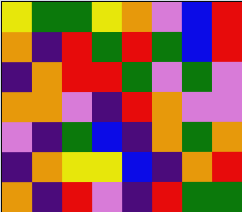[["yellow", "green", "green", "yellow", "orange", "violet", "blue", "red"], ["orange", "indigo", "red", "green", "red", "green", "blue", "red"], ["indigo", "orange", "red", "red", "green", "violet", "green", "violet"], ["orange", "orange", "violet", "indigo", "red", "orange", "violet", "violet"], ["violet", "indigo", "green", "blue", "indigo", "orange", "green", "orange"], ["indigo", "orange", "yellow", "yellow", "blue", "indigo", "orange", "red"], ["orange", "indigo", "red", "violet", "indigo", "red", "green", "green"]]